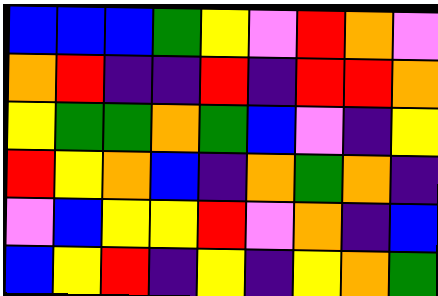[["blue", "blue", "blue", "green", "yellow", "violet", "red", "orange", "violet"], ["orange", "red", "indigo", "indigo", "red", "indigo", "red", "red", "orange"], ["yellow", "green", "green", "orange", "green", "blue", "violet", "indigo", "yellow"], ["red", "yellow", "orange", "blue", "indigo", "orange", "green", "orange", "indigo"], ["violet", "blue", "yellow", "yellow", "red", "violet", "orange", "indigo", "blue"], ["blue", "yellow", "red", "indigo", "yellow", "indigo", "yellow", "orange", "green"]]